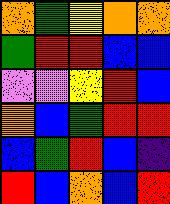[["orange", "green", "yellow", "orange", "orange"], ["green", "red", "red", "blue", "blue"], ["violet", "violet", "yellow", "red", "blue"], ["orange", "blue", "green", "red", "red"], ["blue", "green", "red", "blue", "indigo"], ["red", "blue", "orange", "blue", "red"]]